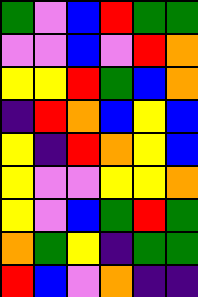[["green", "violet", "blue", "red", "green", "green"], ["violet", "violet", "blue", "violet", "red", "orange"], ["yellow", "yellow", "red", "green", "blue", "orange"], ["indigo", "red", "orange", "blue", "yellow", "blue"], ["yellow", "indigo", "red", "orange", "yellow", "blue"], ["yellow", "violet", "violet", "yellow", "yellow", "orange"], ["yellow", "violet", "blue", "green", "red", "green"], ["orange", "green", "yellow", "indigo", "green", "green"], ["red", "blue", "violet", "orange", "indigo", "indigo"]]